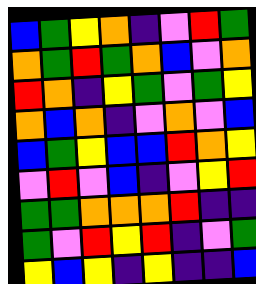[["blue", "green", "yellow", "orange", "indigo", "violet", "red", "green"], ["orange", "green", "red", "green", "orange", "blue", "violet", "orange"], ["red", "orange", "indigo", "yellow", "green", "violet", "green", "yellow"], ["orange", "blue", "orange", "indigo", "violet", "orange", "violet", "blue"], ["blue", "green", "yellow", "blue", "blue", "red", "orange", "yellow"], ["violet", "red", "violet", "blue", "indigo", "violet", "yellow", "red"], ["green", "green", "orange", "orange", "orange", "red", "indigo", "indigo"], ["green", "violet", "red", "yellow", "red", "indigo", "violet", "green"], ["yellow", "blue", "yellow", "indigo", "yellow", "indigo", "indigo", "blue"]]